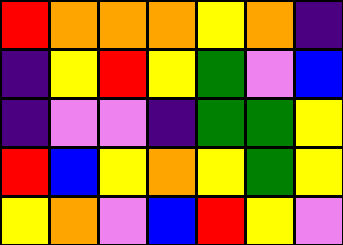[["red", "orange", "orange", "orange", "yellow", "orange", "indigo"], ["indigo", "yellow", "red", "yellow", "green", "violet", "blue"], ["indigo", "violet", "violet", "indigo", "green", "green", "yellow"], ["red", "blue", "yellow", "orange", "yellow", "green", "yellow"], ["yellow", "orange", "violet", "blue", "red", "yellow", "violet"]]